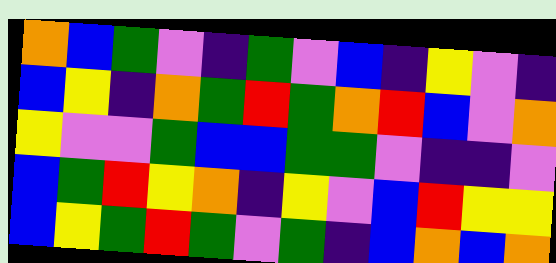[["orange", "blue", "green", "violet", "indigo", "green", "violet", "blue", "indigo", "yellow", "violet", "indigo"], ["blue", "yellow", "indigo", "orange", "green", "red", "green", "orange", "red", "blue", "violet", "orange"], ["yellow", "violet", "violet", "green", "blue", "blue", "green", "green", "violet", "indigo", "indigo", "violet"], ["blue", "green", "red", "yellow", "orange", "indigo", "yellow", "violet", "blue", "red", "yellow", "yellow"], ["blue", "yellow", "green", "red", "green", "violet", "green", "indigo", "blue", "orange", "blue", "orange"]]